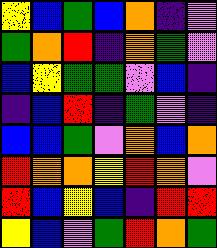[["yellow", "blue", "green", "blue", "orange", "indigo", "violet"], ["green", "orange", "red", "indigo", "orange", "green", "violet"], ["blue", "yellow", "green", "green", "violet", "blue", "indigo"], ["indigo", "blue", "red", "indigo", "green", "violet", "indigo"], ["blue", "blue", "green", "violet", "orange", "blue", "orange"], ["red", "orange", "orange", "yellow", "red", "orange", "violet"], ["red", "blue", "yellow", "blue", "indigo", "red", "red"], ["yellow", "blue", "violet", "green", "red", "orange", "green"]]